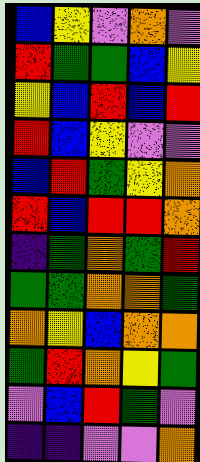[["blue", "yellow", "violet", "orange", "violet"], ["red", "green", "green", "blue", "yellow"], ["yellow", "blue", "red", "blue", "red"], ["red", "blue", "yellow", "violet", "violet"], ["blue", "red", "green", "yellow", "orange"], ["red", "blue", "red", "red", "orange"], ["indigo", "green", "orange", "green", "red"], ["green", "green", "orange", "orange", "green"], ["orange", "yellow", "blue", "orange", "orange"], ["green", "red", "orange", "yellow", "green"], ["violet", "blue", "red", "green", "violet"], ["indigo", "indigo", "violet", "violet", "orange"]]